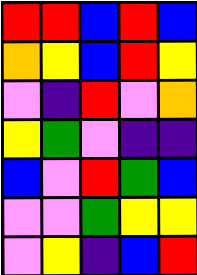[["red", "red", "blue", "red", "blue"], ["orange", "yellow", "blue", "red", "yellow"], ["violet", "indigo", "red", "violet", "orange"], ["yellow", "green", "violet", "indigo", "indigo"], ["blue", "violet", "red", "green", "blue"], ["violet", "violet", "green", "yellow", "yellow"], ["violet", "yellow", "indigo", "blue", "red"]]